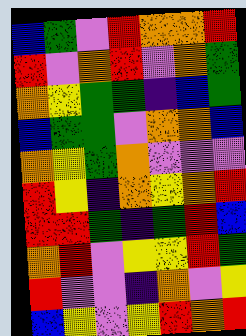[["blue", "green", "violet", "red", "orange", "orange", "red"], ["red", "violet", "orange", "red", "violet", "orange", "green"], ["orange", "yellow", "green", "green", "indigo", "blue", "green"], ["blue", "green", "green", "violet", "orange", "orange", "blue"], ["orange", "yellow", "green", "orange", "violet", "violet", "violet"], ["red", "yellow", "indigo", "orange", "yellow", "orange", "red"], ["red", "red", "green", "indigo", "green", "red", "blue"], ["orange", "red", "violet", "yellow", "yellow", "red", "green"], ["red", "violet", "violet", "indigo", "orange", "violet", "yellow"], ["blue", "yellow", "violet", "yellow", "red", "orange", "red"]]